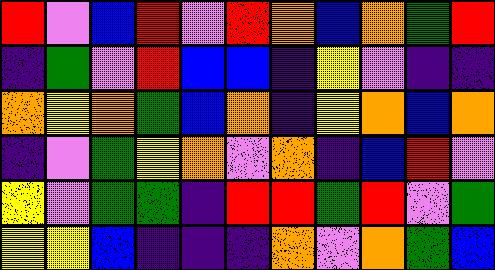[["red", "violet", "blue", "red", "violet", "red", "orange", "blue", "orange", "green", "red"], ["indigo", "green", "violet", "red", "blue", "blue", "indigo", "yellow", "violet", "indigo", "indigo"], ["orange", "yellow", "orange", "green", "blue", "orange", "indigo", "yellow", "orange", "blue", "orange"], ["indigo", "violet", "green", "yellow", "orange", "violet", "orange", "indigo", "blue", "red", "violet"], ["yellow", "violet", "green", "green", "indigo", "red", "red", "green", "red", "violet", "green"], ["yellow", "yellow", "blue", "indigo", "indigo", "indigo", "orange", "violet", "orange", "green", "blue"]]